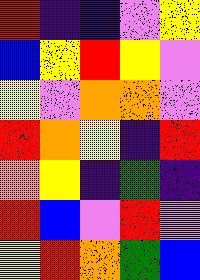[["red", "indigo", "indigo", "violet", "yellow"], ["blue", "yellow", "red", "yellow", "violet"], ["yellow", "violet", "orange", "orange", "violet"], ["red", "orange", "yellow", "indigo", "red"], ["orange", "yellow", "indigo", "green", "indigo"], ["red", "blue", "violet", "red", "violet"], ["yellow", "red", "orange", "green", "blue"]]